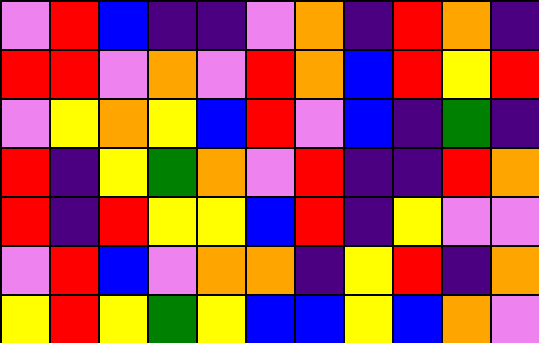[["violet", "red", "blue", "indigo", "indigo", "violet", "orange", "indigo", "red", "orange", "indigo"], ["red", "red", "violet", "orange", "violet", "red", "orange", "blue", "red", "yellow", "red"], ["violet", "yellow", "orange", "yellow", "blue", "red", "violet", "blue", "indigo", "green", "indigo"], ["red", "indigo", "yellow", "green", "orange", "violet", "red", "indigo", "indigo", "red", "orange"], ["red", "indigo", "red", "yellow", "yellow", "blue", "red", "indigo", "yellow", "violet", "violet"], ["violet", "red", "blue", "violet", "orange", "orange", "indigo", "yellow", "red", "indigo", "orange"], ["yellow", "red", "yellow", "green", "yellow", "blue", "blue", "yellow", "blue", "orange", "violet"]]